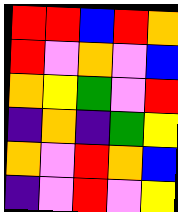[["red", "red", "blue", "red", "orange"], ["red", "violet", "orange", "violet", "blue"], ["orange", "yellow", "green", "violet", "red"], ["indigo", "orange", "indigo", "green", "yellow"], ["orange", "violet", "red", "orange", "blue"], ["indigo", "violet", "red", "violet", "yellow"]]